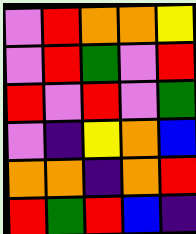[["violet", "red", "orange", "orange", "yellow"], ["violet", "red", "green", "violet", "red"], ["red", "violet", "red", "violet", "green"], ["violet", "indigo", "yellow", "orange", "blue"], ["orange", "orange", "indigo", "orange", "red"], ["red", "green", "red", "blue", "indigo"]]